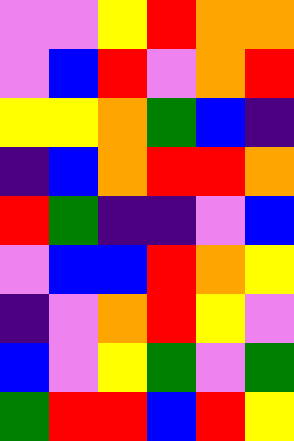[["violet", "violet", "yellow", "red", "orange", "orange"], ["violet", "blue", "red", "violet", "orange", "red"], ["yellow", "yellow", "orange", "green", "blue", "indigo"], ["indigo", "blue", "orange", "red", "red", "orange"], ["red", "green", "indigo", "indigo", "violet", "blue"], ["violet", "blue", "blue", "red", "orange", "yellow"], ["indigo", "violet", "orange", "red", "yellow", "violet"], ["blue", "violet", "yellow", "green", "violet", "green"], ["green", "red", "red", "blue", "red", "yellow"]]